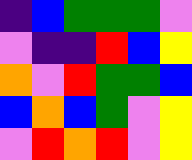[["indigo", "blue", "green", "green", "green", "violet"], ["violet", "indigo", "indigo", "red", "blue", "yellow"], ["orange", "violet", "red", "green", "green", "blue"], ["blue", "orange", "blue", "green", "violet", "yellow"], ["violet", "red", "orange", "red", "violet", "yellow"]]